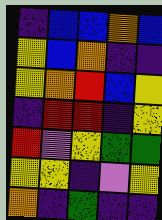[["indigo", "blue", "blue", "orange", "blue"], ["yellow", "blue", "orange", "indigo", "indigo"], ["yellow", "orange", "red", "blue", "yellow"], ["indigo", "red", "red", "indigo", "yellow"], ["red", "violet", "yellow", "green", "green"], ["yellow", "yellow", "indigo", "violet", "yellow"], ["orange", "indigo", "green", "indigo", "indigo"]]